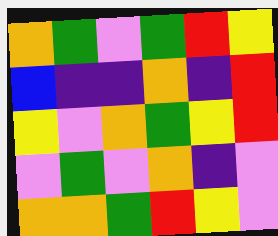[["orange", "green", "violet", "green", "red", "yellow"], ["blue", "indigo", "indigo", "orange", "indigo", "red"], ["yellow", "violet", "orange", "green", "yellow", "red"], ["violet", "green", "violet", "orange", "indigo", "violet"], ["orange", "orange", "green", "red", "yellow", "violet"]]